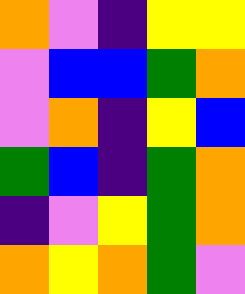[["orange", "violet", "indigo", "yellow", "yellow"], ["violet", "blue", "blue", "green", "orange"], ["violet", "orange", "indigo", "yellow", "blue"], ["green", "blue", "indigo", "green", "orange"], ["indigo", "violet", "yellow", "green", "orange"], ["orange", "yellow", "orange", "green", "violet"]]